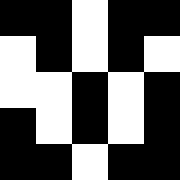[["black", "black", "white", "black", "black"], ["white", "black", "white", "black", "white"], ["white", "white", "black", "white", "black"], ["black", "white", "black", "white", "black"], ["black", "black", "white", "black", "black"]]